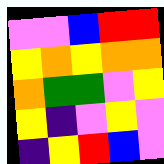[["violet", "violet", "blue", "red", "red"], ["yellow", "orange", "yellow", "orange", "orange"], ["orange", "green", "green", "violet", "yellow"], ["yellow", "indigo", "violet", "yellow", "violet"], ["indigo", "yellow", "red", "blue", "violet"]]